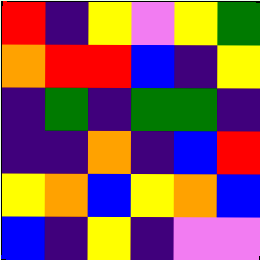[["red", "indigo", "yellow", "violet", "yellow", "green"], ["orange", "red", "red", "blue", "indigo", "yellow"], ["indigo", "green", "indigo", "green", "green", "indigo"], ["indigo", "indigo", "orange", "indigo", "blue", "red"], ["yellow", "orange", "blue", "yellow", "orange", "blue"], ["blue", "indigo", "yellow", "indigo", "violet", "violet"]]